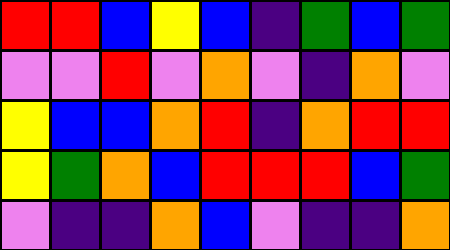[["red", "red", "blue", "yellow", "blue", "indigo", "green", "blue", "green"], ["violet", "violet", "red", "violet", "orange", "violet", "indigo", "orange", "violet"], ["yellow", "blue", "blue", "orange", "red", "indigo", "orange", "red", "red"], ["yellow", "green", "orange", "blue", "red", "red", "red", "blue", "green"], ["violet", "indigo", "indigo", "orange", "blue", "violet", "indigo", "indigo", "orange"]]